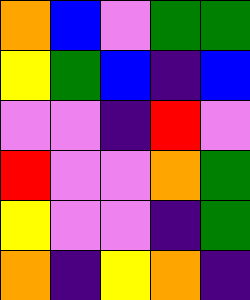[["orange", "blue", "violet", "green", "green"], ["yellow", "green", "blue", "indigo", "blue"], ["violet", "violet", "indigo", "red", "violet"], ["red", "violet", "violet", "orange", "green"], ["yellow", "violet", "violet", "indigo", "green"], ["orange", "indigo", "yellow", "orange", "indigo"]]